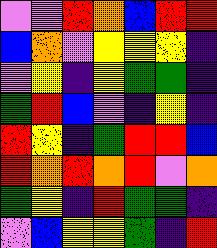[["violet", "violet", "red", "orange", "blue", "red", "red"], ["blue", "orange", "violet", "yellow", "yellow", "yellow", "indigo"], ["violet", "yellow", "indigo", "yellow", "green", "green", "indigo"], ["green", "red", "blue", "violet", "indigo", "yellow", "indigo"], ["red", "yellow", "indigo", "green", "red", "red", "blue"], ["red", "orange", "red", "orange", "red", "violet", "orange"], ["green", "yellow", "indigo", "red", "green", "green", "indigo"], ["violet", "blue", "yellow", "yellow", "green", "indigo", "red"]]